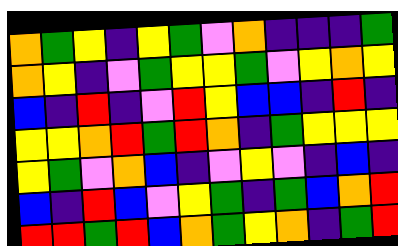[["orange", "green", "yellow", "indigo", "yellow", "green", "violet", "orange", "indigo", "indigo", "indigo", "green"], ["orange", "yellow", "indigo", "violet", "green", "yellow", "yellow", "green", "violet", "yellow", "orange", "yellow"], ["blue", "indigo", "red", "indigo", "violet", "red", "yellow", "blue", "blue", "indigo", "red", "indigo"], ["yellow", "yellow", "orange", "red", "green", "red", "orange", "indigo", "green", "yellow", "yellow", "yellow"], ["yellow", "green", "violet", "orange", "blue", "indigo", "violet", "yellow", "violet", "indigo", "blue", "indigo"], ["blue", "indigo", "red", "blue", "violet", "yellow", "green", "indigo", "green", "blue", "orange", "red"], ["red", "red", "green", "red", "blue", "orange", "green", "yellow", "orange", "indigo", "green", "red"]]